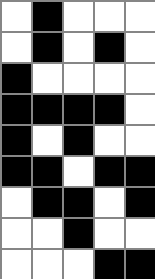[["white", "black", "white", "white", "white"], ["white", "black", "white", "black", "white"], ["black", "white", "white", "white", "white"], ["black", "black", "black", "black", "white"], ["black", "white", "black", "white", "white"], ["black", "black", "white", "black", "black"], ["white", "black", "black", "white", "black"], ["white", "white", "black", "white", "white"], ["white", "white", "white", "black", "black"]]